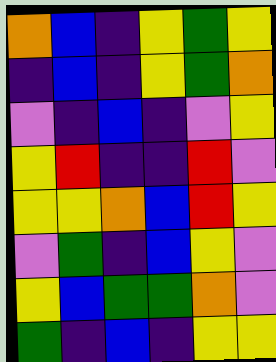[["orange", "blue", "indigo", "yellow", "green", "yellow"], ["indigo", "blue", "indigo", "yellow", "green", "orange"], ["violet", "indigo", "blue", "indigo", "violet", "yellow"], ["yellow", "red", "indigo", "indigo", "red", "violet"], ["yellow", "yellow", "orange", "blue", "red", "yellow"], ["violet", "green", "indigo", "blue", "yellow", "violet"], ["yellow", "blue", "green", "green", "orange", "violet"], ["green", "indigo", "blue", "indigo", "yellow", "yellow"]]